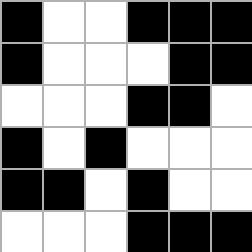[["black", "white", "white", "black", "black", "black"], ["black", "white", "white", "white", "black", "black"], ["white", "white", "white", "black", "black", "white"], ["black", "white", "black", "white", "white", "white"], ["black", "black", "white", "black", "white", "white"], ["white", "white", "white", "black", "black", "black"]]